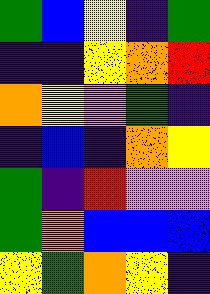[["green", "blue", "yellow", "indigo", "green"], ["indigo", "indigo", "yellow", "orange", "red"], ["orange", "yellow", "violet", "green", "indigo"], ["indigo", "blue", "indigo", "orange", "yellow"], ["green", "indigo", "red", "violet", "violet"], ["green", "orange", "blue", "blue", "blue"], ["yellow", "green", "orange", "yellow", "indigo"]]